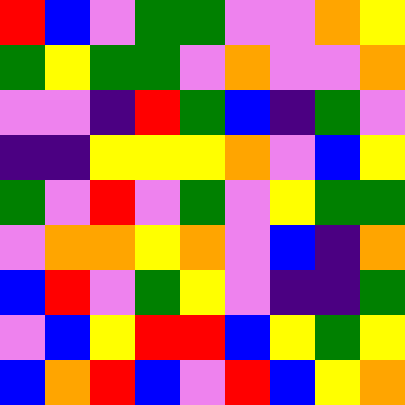[["red", "blue", "violet", "green", "green", "violet", "violet", "orange", "yellow"], ["green", "yellow", "green", "green", "violet", "orange", "violet", "violet", "orange"], ["violet", "violet", "indigo", "red", "green", "blue", "indigo", "green", "violet"], ["indigo", "indigo", "yellow", "yellow", "yellow", "orange", "violet", "blue", "yellow"], ["green", "violet", "red", "violet", "green", "violet", "yellow", "green", "green"], ["violet", "orange", "orange", "yellow", "orange", "violet", "blue", "indigo", "orange"], ["blue", "red", "violet", "green", "yellow", "violet", "indigo", "indigo", "green"], ["violet", "blue", "yellow", "red", "red", "blue", "yellow", "green", "yellow"], ["blue", "orange", "red", "blue", "violet", "red", "blue", "yellow", "orange"]]